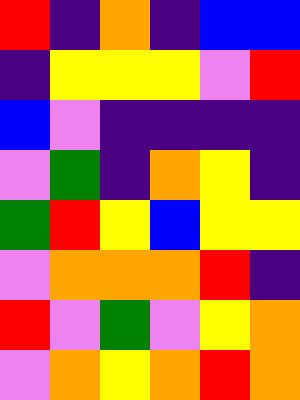[["red", "indigo", "orange", "indigo", "blue", "blue"], ["indigo", "yellow", "yellow", "yellow", "violet", "red"], ["blue", "violet", "indigo", "indigo", "indigo", "indigo"], ["violet", "green", "indigo", "orange", "yellow", "indigo"], ["green", "red", "yellow", "blue", "yellow", "yellow"], ["violet", "orange", "orange", "orange", "red", "indigo"], ["red", "violet", "green", "violet", "yellow", "orange"], ["violet", "orange", "yellow", "orange", "red", "orange"]]